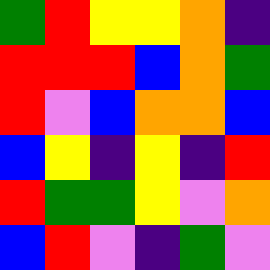[["green", "red", "yellow", "yellow", "orange", "indigo"], ["red", "red", "red", "blue", "orange", "green"], ["red", "violet", "blue", "orange", "orange", "blue"], ["blue", "yellow", "indigo", "yellow", "indigo", "red"], ["red", "green", "green", "yellow", "violet", "orange"], ["blue", "red", "violet", "indigo", "green", "violet"]]